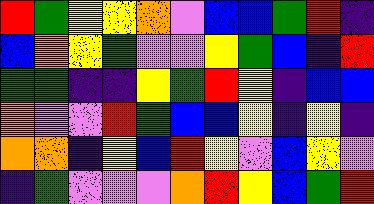[["red", "green", "yellow", "yellow", "orange", "violet", "blue", "blue", "green", "red", "indigo"], ["blue", "orange", "yellow", "green", "violet", "violet", "yellow", "green", "blue", "indigo", "red"], ["green", "green", "indigo", "indigo", "yellow", "green", "red", "yellow", "indigo", "blue", "blue"], ["orange", "violet", "violet", "red", "green", "blue", "blue", "yellow", "indigo", "yellow", "indigo"], ["orange", "orange", "indigo", "yellow", "blue", "red", "yellow", "violet", "blue", "yellow", "violet"], ["indigo", "green", "violet", "violet", "violet", "orange", "red", "yellow", "blue", "green", "red"]]